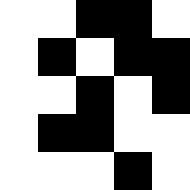[["white", "white", "black", "black", "white"], ["white", "black", "white", "black", "black"], ["white", "white", "black", "white", "black"], ["white", "black", "black", "white", "white"], ["white", "white", "white", "black", "white"]]